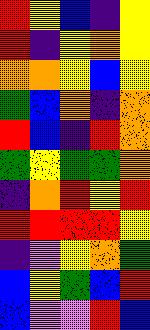[["red", "yellow", "blue", "indigo", "yellow"], ["red", "indigo", "yellow", "orange", "yellow"], ["orange", "orange", "yellow", "blue", "yellow"], ["green", "blue", "orange", "indigo", "orange"], ["red", "blue", "indigo", "red", "orange"], ["green", "yellow", "green", "green", "orange"], ["indigo", "orange", "red", "yellow", "red"], ["red", "red", "red", "red", "yellow"], ["indigo", "violet", "yellow", "orange", "green"], ["blue", "yellow", "green", "blue", "red"], ["blue", "violet", "violet", "red", "blue"]]